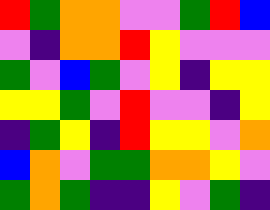[["red", "green", "orange", "orange", "violet", "violet", "green", "red", "blue"], ["violet", "indigo", "orange", "orange", "red", "yellow", "violet", "violet", "violet"], ["green", "violet", "blue", "green", "violet", "yellow", "indigo", "yellow", "yellow"], ["yellow", "yellow", "green", "violet", "red", "violet", "violet", "indigo", "yellow"], ["indigo", "green", "yellow", "indigo", "red", "yellow", "yellow", "violet", "orange"], ["blue", "orange", "violet", "green", "green", "orange", "orange", "yellow", "violet"], ["green", "orange", "green", "indigo", "indigo", "yellow", "violet", "green", "indigo"]]